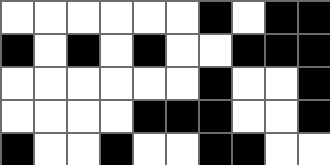[["white", "white", "white", "white", "white", "white", "black", "white", "black", "black"], ["black", "white", "black", "white", "black", "white", "white", "black", "black", "black"], ["white", "white", "white", "white", "white", "white", "black", "white", "white", "black"], ["white", "white", "white", "white", "black", "black", "black", "white", "white", "black"], ["black", "white", "white", "black", "white", "white", "black", "black", "white", "white"]]